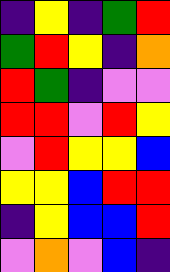[["indigo", "yellow", "indigo", "green", "red"], ["green", "red", "yellow", "indigo", "orange"], ["red", "green", "indigo", "violet", "violet"], ["red", "red", "violet", "red", "yellow"], ["violet", "red", "yellow", "yellow", "blue"], ["yellow", "yellow", "blue", "red", "red"], ["indigo", "yellow", "blue", "blue", "red"], ["violet", "orange", "violet", "blue", "indigo"]]